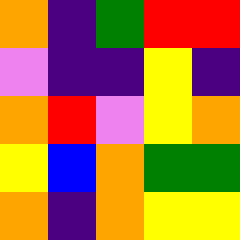[["orange", "indigo", "green", "red", "red"], ["violet", "indigo", "indigo", "yellow", "indigo"], ["orange", "red", "violet", "yellow", "orange"], ["yellow", "blue", "orange", "green", "green"], ["orange", "indigo", "orange", "yellow", "yellow"]]